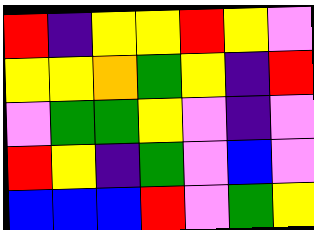[["red", "indigo", "yellow", "yellow", "red", "yellow", "violet"], ["yellow", "yellow", "orange", "green", "yellow", "indigo", "red"], ["violet", "green", "green", "yellow", "violet", "indigo", "violet"], ["red", "yellow", "indigo", "green", "violet", "blue", "violet"], ["blue", "blue", "blue", "red", "violet", "green", "yellow"]]